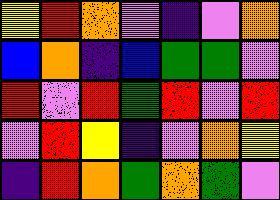[["yellow", "red", "orange", "violet", "indigo", "violet", "orange"], ["blue", "orange", "indigo", "blue", "green", "green", "violet"], ["red", "violet", "red", "green", "red", "violet", "red"], ["violet", "red", "yellow", "indigo", "violet", "orange", "yellow"], ["indigo", "red", "orange", "green", "orange", "green", "violet"]]